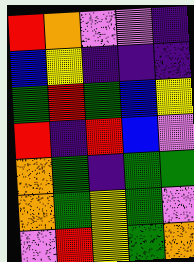[["red", "orange", "violet", "violet", "indigo"], ["blue", "yellow", "indigo", "indigo", "indigo"], ["green", "red", "green", "blue", "yellow"], ["red", "indigo", "red", "blue", "violet"], ["orange", "green", "indigo", "green", "green"], ["orange", "green", "yellow", "green", "violet"], ["violet", "red", "yellow", "green", "orange"]]